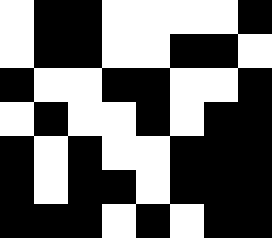[["white", "black", "black", "white", "white", "white", "white", "black"], ["white", "black", "black", "white", "white", "black", "black", "white"], ["black", "white", "white", "black", "black", "white", "white", "black"], ["white", "black", "white", "white", "black", "white", "black", "black"], ["black", "white", "black", "white", "white", "black", "black", "black"], ["black", "white", "black", "black", "white", "black", "black", "black"], ["black", "black", "black", "white", "black", "white", "black", "black"]]